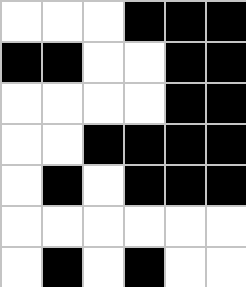[["white", "white", "white", "black", "black", "black"], ["black", "black", "white", "white", "black", "black"], ["white", "white", "white", "white", "black", "black"], ["white", "white", "black", "black", "black", "black"], ["white", "black", "white", "black", "black", "black"], ["white", "white", "white", "white", "white", "white"], ["white", "black", "white", "black", "white", "white"]]